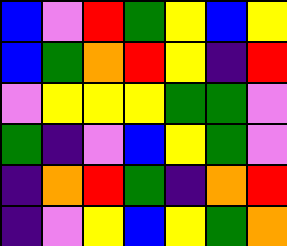[["blue", "violet", "red", "green", "yellow", "blue", "yellow"], ["blue", "green", "orange", "red", "yellow", "indigo", "red"], ["violet", "yellow", "yellow", "yellow", "green", "green", "violet"], ["green", "indigo", "violet", "blue", "yellow", "green", "violet"], ["indigo", "orange", "red", "green", "indigo", "orange", "red"], ["indigo", "violet", "yellow", "blue", "yellow", "green", "orange"]]